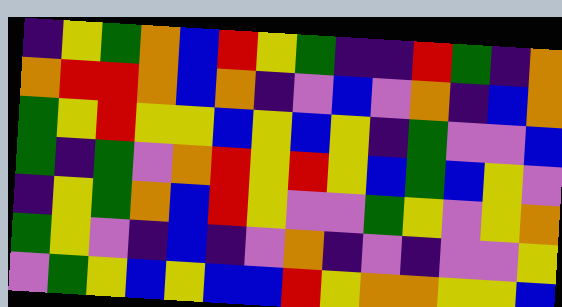[["indigo", "yellow", "green", "orange", "blue", "red", "yellow", "green", "indigo", "indigo", "red", "green", "indigo", "orange"], ["orange", "red", "red", "orange", "blue", "orange", "indigo", "violet", "blue", "violet", "orange", "indigo", "blue", "orange"], ["green", "yellow", "red", "yellow", "yellow", "blue", "yellow", "blue", "yellow", "indigo", "green", "violet", "violet", "blue"], ["green", "indigo", "green", "violet", "orange", "red", "yellow", "red", "yellow", "blue", "green", "blue", "yellow", "violet"], ["indigo", "yellow", "green", "orange", "blue", "red", "yellow", "violet", "violet", "green", "yellow", "violet", "yellow", "orange"], ["green", "yellow", "violet", "indigo", "blue", "indigo", "violet", "orange", "indigo", "violet", "indigo", "violet", "violet", "yellow"], ["violet", "green", "yellow", "blue", "yellow", "blue", "blue", "red", "yellow", "orange", "orange", "yellow", "yellow", "blue"]]